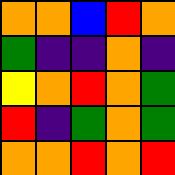[["orange", "orange", "blue", "red", "orange"], ["green", "indigo", "indigo", "orange", "indigo"], ["yellow", "orange", "red", "orange", "green"], ["red", "indigo", "green", "orange", "green"], ["orange", "orange", "red", "orange", "red"]]